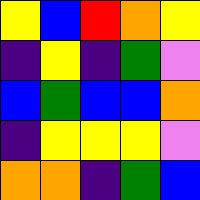[["yellow", "blue", "red", "orange", "yellow"], ["indigo", "yellow", "indigo", "green", "violet"], ["blue", "green", "blue", "blue", "orange"], ["indigo", "yellow", "yellow", "yellow", "violet"], ["orange", "orange", "indigo", "green", "blue"]]